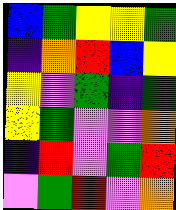[["blue", "green", "yellow", "yellow", "green"], ["indigo", "orange", "red", "blue", "yellow"], ["yellow", "violet", "green", "indigo", "green"], ["yellow", "green", "violet", "violet", "orange"], ["indigo", "red", "violet", "green", "red"], ["violet", "green", "red", "violet", "orange"]]